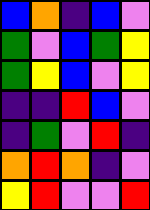[["blue", "orange", "indigo", "blue", "violet"], ["green", "violet", "blue", "green", "yellow"], ["green", "yellow", "blue", "violet", "yellow"], ["indigo", "indigo", "red", "blue", "violet"], ["indigo", "green", "violet", "red", "indigo"], ["orange", "red", "orange", "indigo", "violet"], ["yellow", "red", "violet", "violet", "red"]]